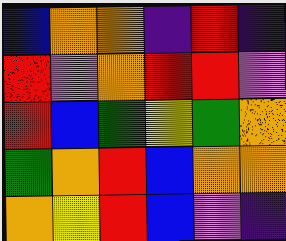[["blue", "orange", "orange", "indigo", "red", "indigo"], ["red", "violet", "orange", "red", "red", "violet"], ["red", "blue", "green", "yellow", "green", "orange"], ["green", "orange", "red", "blue", "orange", "orange"], ["orange", "yellow", "red", "blue", "violet", "indigo"]]